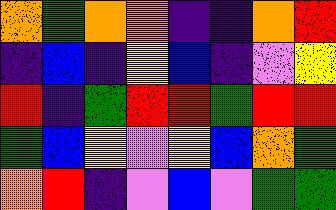[["orange", "green", "orange", "orange", "indigo", "indigo", "orange", "red"], ["indigo", "blue", "indigo", "yellow", "blue", "indigo", "violet", "yellow"], ["red", "indigo", "green", "red", "red", "green", "red", "red"], ["green", "blue", "yellow", "violet", "yellow", "blue", "orange", "green"], ["orange", "red", "indigo", "violet", "blue", "violet", "green", "green"]]